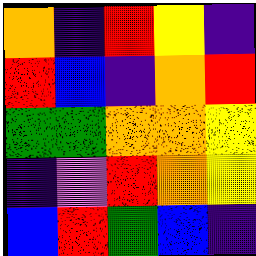[["orange", "indigo", "red", "yellow", "indigo"], ["red", "blue", "indigo", "orange", "red"], ["green", "green", "orange", "orange", "yellow"], ["indigo", "violet", "red", "orange", "yellow"], ["blue", "red", "green", "blue", "indigo"]]